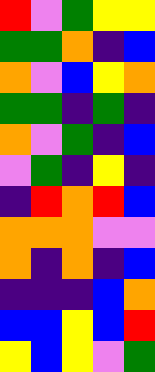[["red", "violet", "green", "yellow", "yellow"], ["green", "green", "orange", "indigo", "blue"], ["orange", "violet", "blue", "yellow", "orange"], ["green", "green", "indigo", "green", "indigo"], ["orange", "violet", "green", "indigo", "blue"], ["violet", "green", "indigo", "yellow", "indigo"], ["indigo", "red", "orange", "red", "blue"], ["orange", "orange", "orange", "violet", "violet"], ["orange", "indigo", "orange", "indigo", "blue"], ["indigo", "indigo", "indigo", "blue", "orange"], ["blue", "blue", "yellow", "blue", "red"], ["yellow", "blue", "yellow", "violet", "green"]]